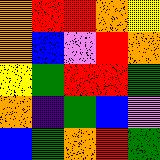[["orange", "red", "red", "orange", "yellow"], ["orange", "blue", "violet", "red", "orange"], ["yellow", "green", "red", "red", "green"], ["orange", "indigo", "green", "blue", "violet"], ["blue", "green", "orange", "red", "green"]]